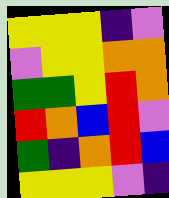[["yellow", "yellow", "yellow", "indigo", "violet"], ["violet", "yellow", "yellow", "orange", "orange"], ["green", "green", "yellow", "red", "orange"], ["red", "orange", "blue", "red", "violet"], ["green", "indigo", "orange", "red", "blue"], ["yellow", "yellow", "yellow", "violet", "indigo"]]